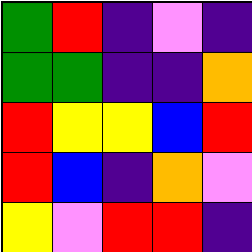[["green", "red", "indigo", "violet", "indigo"], ["green", "green", "indigo", "indigo", "orange"], ["red", "yellow", "yellow", "blue", "red"], ["red", "blue", "indigo", "orange", "violet"], ["yellow", "violet", "red", "red", "indigo"]]